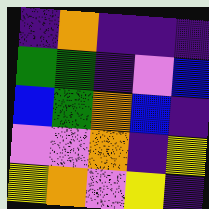[["indigo", "orange", "indigo", "indigo", "indigo"], ["green", "green", "indigo", "violet", "blue"], ["blue", "green", "orange", "blue", "indigo"], ["violet", "violet", "orange", "indigo", "yellow"], ["yellow", "orange", "violet", "yellow", "indigo"]]